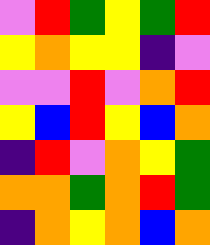[["violet", "red", "green", "yellow", "green", "red"], ["yellow", "orange", "yellow", "yellow", "indigo", "violet"], ["violet", "violet", "red", "violet", "orange", "red"], ["yellow", "blue", "red", "yellow", "blue", "orange"], ["indigo", "red", "violet", "orange", "yellow", "green"], ["orange", "orange", "green", "orange", "red", "green"], ["indigo", "orange", "yellow", "orange", "blue", "orange"]]